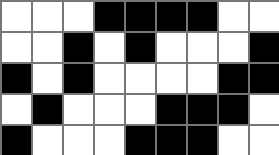[["white", "white", "white", "black", "black", "black", "black", "white", "white"], ["white", "white", "black", "white", "black", "white", "white", "white", "black"], ["black", "white", "black", "white", "white", "white", "white", "black", "black"], ["white", "black", "white", "white", "white", "black", "black", "black", "white"], ["black", "white", "white", "white", "black", "black", "black", "white", "white"]]